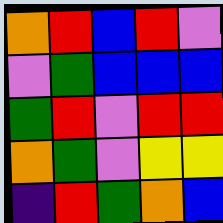[["orange", "red", "blue", "red", "violet"], ["violet", "green", "blue", "blue", "blue"], ["green", "red", "violet", "red", "red"], ["orange", "green", "violet", "yellow", "yellow"], ["indigo", "red", "green", "orange", "blue"]]